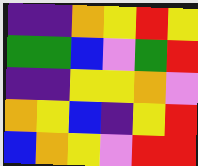[["indigo", "indigo", "orange", "yellow", "red", "yellow"], ["green", "green", "blue", "violet", "green", "red"], ["indigo", "indigo", "yellow", "yellow", "orange", "violet"], ["orange", "yellow", "blue", "indigo", "yellow", "red"], ["blue", "orange", "yellow", "violet", "red", "red"]]